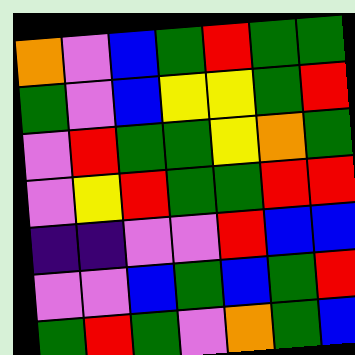[["orange", "violet", "blue", "green", "red", "green", "green"], ["green", "violet", "blue", "yellow", "yellow", "green", "red"], ["violet", "red", "green", "green", "yellow", "orange", "green"], ["violet", "yellow", "red", "green", "green", "red", "red"], ["indigo", "indigo", "violet", "violet", "red", "blue", "blue"], ["violet", "violet", "blue", "green", "blue", "green", "red"], ["green", "red", "green", "violet", "orange", "green", "blue"]]